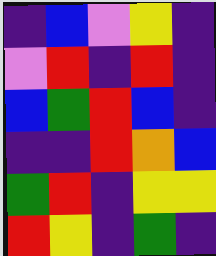[["indigo", "blue", "violet", "yellow", "indigo"], ["violet", "red", "indigo", "red", "indigo"], ["blue", "green", "red", "blue", "indigo"], ["indigo", "indigo", "red", "orange", "blue"], ["green", "red", "indigo", "yellow", "yellow"], ["red", "yellow", "indigo", "green", "indigo"]]